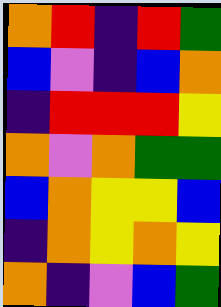[["orange", "red", "indigo", "red", "green"], ["blue", "violet", "indigo", "blue", "orange"], ["indigo", "red", "red", "red", "yellow"], ["orange", "violet", "orange", "green", "green"], ["blue", "orange", "yellow", "yellow", "blue"], ["indigo", "orange", "yellow", "orange", "yellow"], ["orange", "indigo", "violet", "blue", "green"]]